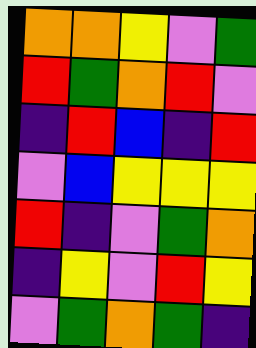[["orange", "orange", "yellow", "violet", "green"], ["red", "green", "orange", "red", "violet"], ["indigo", "red", "blue", "indigo", "red"], ["violet", "blue", "yellow", "yellow", "yellow"], ["red", "indigo", "violet", "green", "orange"], ["indigo", "yellow", "violet", "red", "yellow"], ["violet", "green", "orange", "green", "indigo"]]